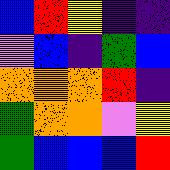[["blue", "red", "yellow", "indigo", "indigo"], ["violet", "blue", "indigo", "green", "blue"], ["orange", "orange", "orange", "red", "indigo"], ["green", "orange", "orange", "violet", "yellow"], ["green", "blue", "blue", "blue", "red"]]